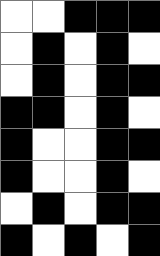[["white", "white", "black", "black", "black"], ["white", "black", "white", "black", "white"], ["white", "black", "white", "black", "black"], ["black", "black", "white", "black", "white"], ["black", "white", "white", "black", "black"], ["black", "white", "white", "black", "white"], ["white", "black", "white", "black", "black"], ["black", "white", "black", "white", "black"]]